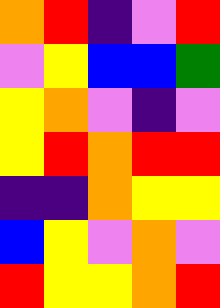[["orange", "red", "indigo", "violet", "red"], ["violet", "yellow", "blue", "blue", "green"], ["yellow", "orange", "violet", "indigo", "violet"], ["yellow", "red", "orange", "red", "red"], ["indigo", "indigo", "orange", "yellow", "yellow"], ["blue", "yellow", "violet", "orange", "violet"], ["red", "yellow", "yellow", "orange", "red"]]